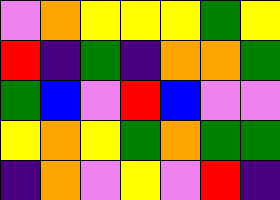[["violet", "orange", "yellow", "yellow", "yellow", "green", "yellow"], ["red", "indigo", "green", "indigo", "orange", "orange", "green"], ["green", "blue", "violet", "red", "blue", "violet", "violet"], ["yellow", "orange", "yellow", "green", "orange", "green", "green"], ["indigo", "orange", "violet", "yellow", "violet", "red", "indigo"]]